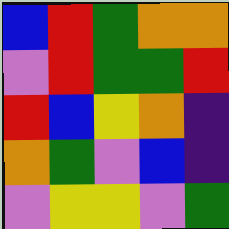[["blue", "red", "green", "orange", "orange"], ["violet", "red", "green", "green", "red"], ["red", "blue", "yellow", "orange", "indigo"], ["orange", "green", "violet", "blue", "indigo"], ["violet", "yellow", "yellow", "violet", "green"]]